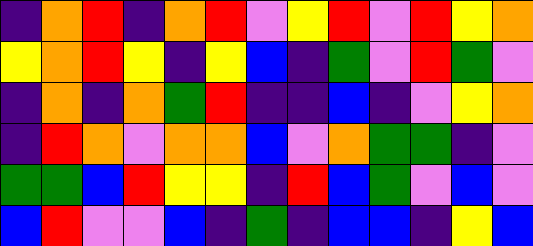[["indigo", "orange", "red", "indigo", "orange", "red", "violet", "yellow", "red", "violet", "red", "yellow", "orange"], ["yellow", "orange", "red", "yellow", "indigo", "yellow", "blue", "indigo", "green", "violet", "red", "green", "violet"], ["indigo", "orange", "indigo", "orange", "green", "red", "indigo", "indigo", "blue", "indigo", "violet", "yellow", "orange"], ["indigo", "red", "orange", "violet", "orange", "orange", "blue", "violet", "orange", "green", "green", "indigo", "violet"], ["green", "green", "blue", "red", "yellow", "yellow", "indigo", "red", "blue", "green", "violet", "blue", "violet"], ["blue", "red", "violet", "violet", "blue", "indigo", "green", "indigo", "blue", "blue", "indigo", "yellow", "blue"]]